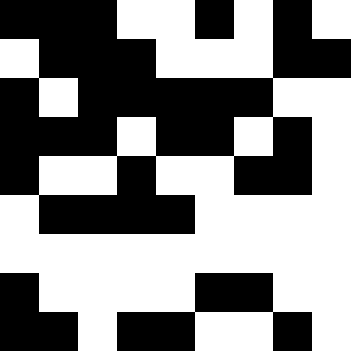[["black", "black", "black", "white", "white", "black", "white", "black", "white"], ["white", "black", "black", "black", "white", "white", "white", "black", "black"], ["black", "white", "black", "black", "black", "black", "black", "white", "white"], ["black", "black", "black", "white", "black", "black", "white", "black", "white"], ["black", "white", "white", "black", "white", "white", "black", "black", "white"], ["white", "black", "black", "black", "black", "white", "white", "white", "white"], ["white", "white", "white", "white", "white", "white", "white", "white", "white"], ["black", "white", "white", "white", "white", "black", "black", "white", "white"], ["black", "black", "white", "black", "black", "white", "white", "black", "white"]]